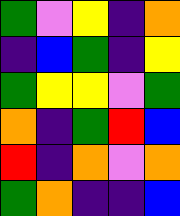[["green", "violet", "yellow", "indigo", "orange"], ["indigo", "blue", "green", "indigo", "yellow"], ["green", "yellow", "yellow", "violet", "green"], ["orange", "indigo", "green", "red", "blue"], ["red", "indigo", "orange", "violet", "orange"], ["green", "orange", "indigo", "indigo", "blue"]]